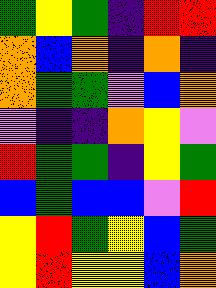[["green", "yellow", "green", "indigo", "red", "red"], ["orange", "blue", "orange", "indigo", "orange", "indigo"], ["orange", "green", "green", "violet", "blue", "orange"], ["violet", "indigo", "indigo", "orange", "yellow", "violet"], ["red", "green", "green", "indigo", "yellow", "green"], ["blue", "green", "blue", "blue", "violet", "red"], ["yellow", "red", "green", "yellow", "blue", "green"], ["yellow", "red", "yellow", "yellow", "blue", "orange"]]